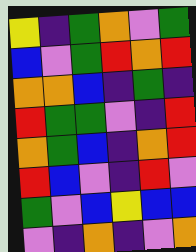[["yellow", "indigo", "green", "orange", "violet", "green"], ["blue", "violet", "green", "red", "orange", "red"], ["orange", "orange", "blue", "indigo", "green", "indigo"], ["red", "green", "green", "violet", "indigo", "red"], ["orange", "green", "blue", "indigo", "orange", "red"], ["red", "blue", "violet", "indigo", "red", "violet"], ["green", "violet", "blue", "yellow", "blue", "blue"], ["violet", "indigo", "orange", "indigo", "violet", "orange"]]